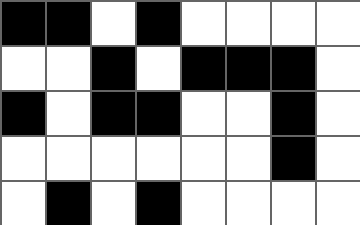[["black", "black", "white", "black", "white", "white", "white", "white"], ["white", "white", "black", "white", "black", "black", "black", "white"], ["black", "white", "black", "black", "white", "white", "black", "white"], ["white", "white", "white", "white", "white", "white", "black", "white"], ["white", "black", "white", "black", "white", "white", "white", "white"]]